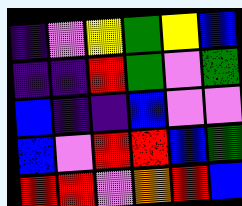[["indigo", "violet", "yellow", "green", "yellow", "blue"], ["indigo", "indigo", "red", "green", "violet", "green"], ["blue", "indigo", "indigo", "blue", "violet", "violet"], ["blue", "violet", "red", "red", "blue", "green"], ["red", "red", "violet", "orange", "red", "blue"]]